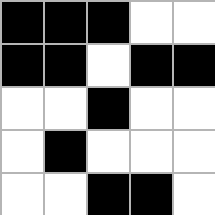[["black", "black", "black", "white", "white"], ["black", "black", "white", "black", "black"], ["white", "white", "black", "white", "white"], ["white", "black", "white", "white", "white"], ["white", "white", "black", "black", "white"]]